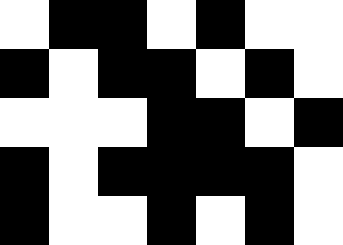[["white", "black", "black", "white", "black", "white", "white"], ["black", "white", "black", "black", "white", "black", "white"], ["white", "white", "white", "black", "black", "white", "black"], ["black", "white", "black", "black", "black", "black", "white"], ["black", "white", "white", "black", "white", "black", "white"]]